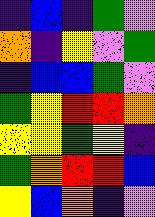[["indigo", "blue", "indigo", "green", "violet"], ["orange", "indigo", "yellow", "violet", "green"], ["indigo", "blue", "blue", "green", "violet"], ["green", "yellow", "red", "red", "orange"], ["yellow", "yellow", "green", "yellow", "indigo"], ["green", "orange", "red", "red", "blue"], ["yellow", "blue", "orange", "indigo", "violet"]]